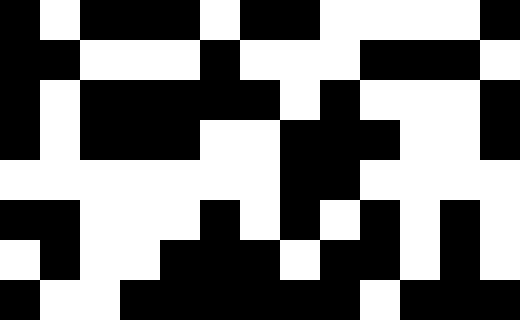[["black", "white", "black", "black", "black", "white", "black", "black", "white", "white", "white", "white", "black"], ["black", "black", "white", "white", "white", "black", "white", "white", "white", "black", "black", "black", "white"], ["black", "white", "black", "black", "black", "black", "black", "white", "black", "white", "white", "white", "black"], ["black", "white", "black", "black", "black", "white", "white", "black", "black", "black", "white", "white", "black"], ["white", "white", "white", "white", "white", "white", "white", "black", "black", "white", "white", "white", "white"], ["black", "black", "white", "white", "white", "black", "white", "black", "white", "black", "white", "black", "white"], ["white", "black", "white", "white", "black", "black", "black", "white", "black", "black", "white", "black", "white"], ["black", "white", "white", "black", "black", "black", "black", "black", "black", "white", "black", "black", "black"]]